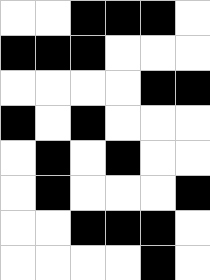[["white", "white", "black", "black", "black", "white"], ["black", "black", "black", "white", "white", "white"], ["white", "white", "white", "white", "black", "black"], ["black", "white", "black", "white", "white", "white"], ["white", "black", "white", "black", "white", "white"], ["white", "black", "white", "white", "white", "black"], ["white", "white", "black", "black", "black", "white"], ["white", "white", "white", "white", "black", "white"]]